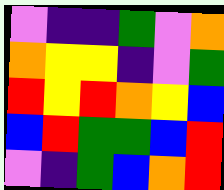[["violet", "indigo", "indigo", "green", "violet", "orange"], ["orange", "yellow", "yellow", "indigo", "violet", "green"], ["red", "yellow", "red", "orange", "yellow", "blue"], ["blue", "red", "green", "green", "blue", "red"], ["violet", "indigo", "green", "blue", "orange", "red"]]